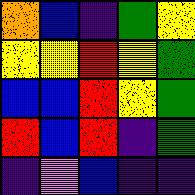[["orange", "blue", "indigo", "green", "yellow"], ["yellow", "yellow", "red", "yellow", "green"], ["blue", "blue", "red", "yellow", "green"], ["red", "blue", "red", "indigo", "green"], ["indigo", "violet", "blue", "indigo", "indigo"]]